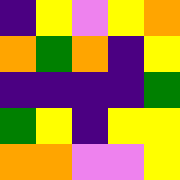[["indigo", "yellow", "violet", "yellow", "orange"], ["orange", "green", "orange", "indigo", "yellow"], ["indigo", "indigo", "indigo", "indigo", "green"], ["green", "yellow", "indigo", "yellow", "yellow"], ["orange", "orange", "violet", "violet", "yellow"]]